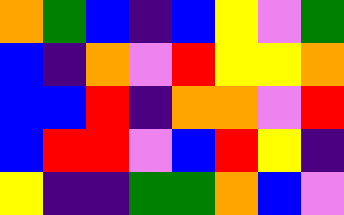[["orange", "green", "blue", "indigo", "blue", "yellow", "violet", "green"], ["blue", "indigo", "orange", "violet", "red", "yellow", "yellow", "orange"], ["blue", "blue", "red", "indigo", "orange", "orange", "violet", "red"], ["blue", "red", "red", "violet", "blue", "red", "yellow", "indigo"], ["yellow", "indigo", "indigo", "green", "green", "orange", "blue", "violet"]]